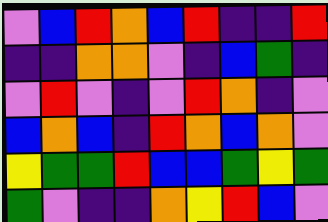[["violet", "blue", "red", "orange", "blue", "red", "indigo", "indigo", "red"], ["indigo", "indigo", "orange", "orange", "violet", "indigo", "blue", "green", "indigo"], ["violet", "red", "violet", "indigo", "violet", "red", "orange", "indigo", "violet"], ["blue", "orange", "blue", "indigo", "red", "orange", "blue", "orange", "violet"], ["yellow", "green", "green", "red", "blue", "blue", "green", "yellow", "green"], ["green", "violet", "indigo", "indigo", "orange", "yellow", "red", "blue", "violet"]]